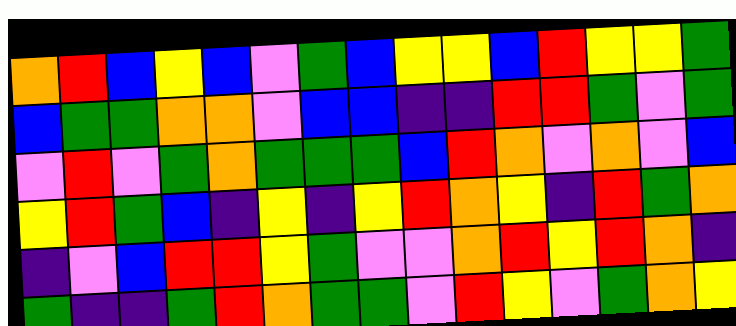[["orange", "red", "blue", "yellow", "blue", "violet", "green", "blue", "yellow", "yellow", "blue", "red", "yellow", "yellow", "green"], ["blue", "green", "green", "orange", "orange", "violet", "blue", "blue", "indigo", "indigo", "red", "red", "green", "violet", "green"], ["violet", "red", "violet", "green", "orange", "green", "green", "green", "blue", "red", "orange", "violet", "orange", "violet", "blue"], ["yellow", "red", "green", "blue", "indigo", "yellow", "indigo", "yellow", "red", "orange", "yellow", "indigo", "red", "green", "orange"], ["indigo", "violet", "blue", "red", "red", "yellow", "green", "violet", "violet", "orange", "red", "yellow", "red", "orange", "indigo"], ["green", "indigo", "indigo", "green", "red", "orange", "green", "green", "violet", "red", "yellow", "violet", "green", "orange", "yellow"]]